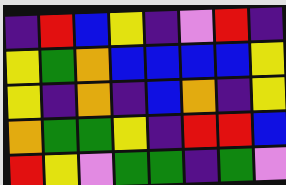[["indigo", "red", "blue", "yellow", "indigo", "violet", "red", "indigo"], ["yellow", "green", "orange", "blue", "blue", "blue", "blue", "yellow"], ["yellow", "indigo", "orange", "indigo", "blue", "orange", "indigo", "yellow"], ["orange", "green", "green", "yellow", "indigo", "red", "red", "blue"], ["red", "yellow", "violet", "green", "green", "indigo", "green", "violet"]]